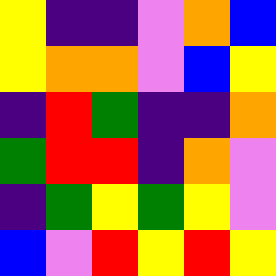[["yellow", "indigo", "indigo", "violet", "orange", "blue"], ["yellow", "orange", "orange", "violet", "blue", "yellow"], ["indigo", "red", "green", "indigo", "indigo", "orange"], ["green", "red", "red", "indigo", "orange", "violet"], ["indigo", "green", "yellow", "green", "yellow", "violet"], ["blue", "violet", "red", "yellow", "red", "yellow"]]